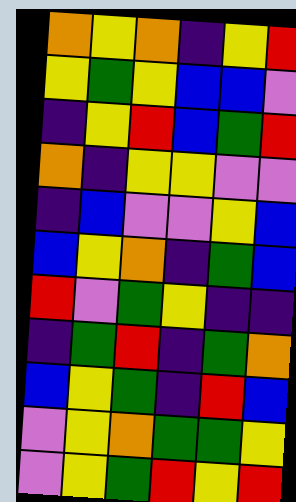[["orange", "yellow", "orange", "indigo", "yellow", "red"], ["yellow", "green", "yellow", "blue", "blue", "violet"], ["indigo", "yellow", "red", "blue", "green", "red"], ["orange", "indigo", "yellow", "yellow", "violet", "violet"], ["indigo", "blue", "violet", "violet", "yellow", "blue"], ["blue", "yellow", "orange", "indigo", "green", "blue"], ["red", "violet", "green", "yellow", "indigo", "indigo"], ["indigo", "green", "red", "indigo", "green", "orange"], ["blue", "yellow", "green", "indigo", "red", "blue"], ["violet", "yellow", "orange", "green", "green", "yellow"], ["violet", "yellow", "green", "red", "yellow", "red"]]